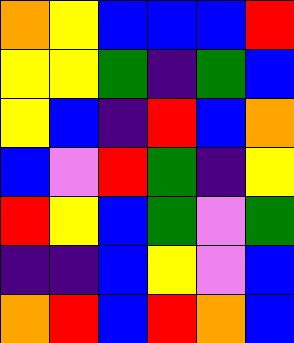[["orange", "yellow", "blue", "blue", "blue", "red"], ["yellow", "yellow", "green", "indigo", "green", "blue"], ["yellow", "blue", "indigo", "red", "blue", "orange"], ["blue", "violet", "red", "green", "indigo", "yellow"], ["red", "yellow", "blue", "green", "violet", "green"], ["indigo", "indigo", "blue", "yellow", "violet", "blue"], ["orange", "red", "blue", "red", "orange", "blue"]]